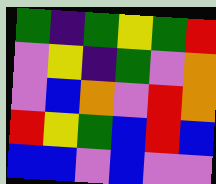[["green", "indigo", "green", "yellow", "green", "red"], ["violet", "yellow", "indigo", "green", "violet", "orange"], ["violet", "blue", "orange", "violet", "red", "orange"], ["red", "yellow", "green", "blue", "red", "blue"], ["blue", "blue", "violet", "blue", "violet", "violet"]]